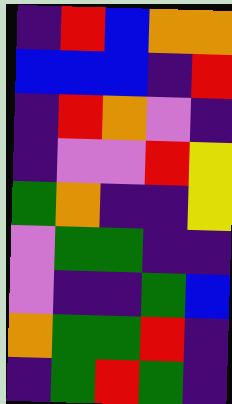[["indigo", "red", "blue", "orange", "orange"], ["blue", "blue", "blue", "indigo", "red"], ["indigo", "red", "orange", "violet", "indigo"], ["indigo", "violet", "violet", "red", "yellow"], ["green", "orange", "indigo", "indigo", "yellow"], ["violet", "green", "green", "indigo", "indigo"], ["violet", "indigo", "indigo", "green", "blue"], ["orange", "green", "green", "red", "indigo"], ["indigo", "green", "red", "green", "indigo"]]